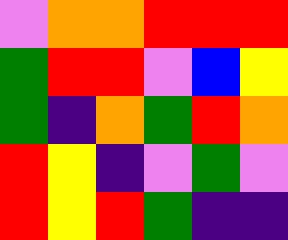[["violet", "orange", "orange", "red", "red", "red"], ["green", "red", "red", "violet", "blue", "yellow"], ["green", "indigo", "orange", "green", "red", "orange"], ["red", "yellow", "indigo", "violet", "green", "violet"], ["red", "yellow", "red", "green", "indigo", "indigo"]]